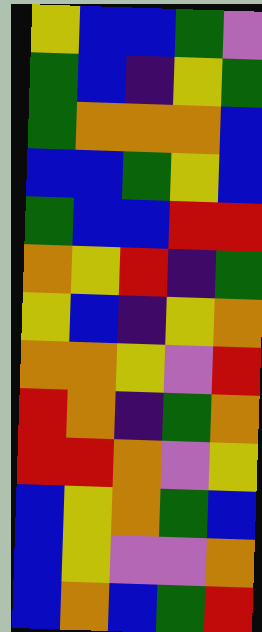[["yellow", "blue", "blue", "green", "violet"], ["green", "blue", "indigo", "yellow", "green"], ["green", "orange", "orange", "orange", "blue"], ["blue", "blue", "green", "yellow", "blue"], ["green", "blue", "blue", "red", "red"], ["orange", "yellow", "red", "indigo", "green"], ["yellow", "blue", "indigo", "yellow", "orange"], ["orange", "orange", "yellow", "violet", "red"], ["red", "orange", "indigo", "green", "orange"], ["red", "red", "orange", "violet", "yellow"], ["blue", "yellow", "orange", "green", "blue"], ["blue", "yellow", "violet", "violet", "orange"], ["blue", "orange", "blue", "green", "red"]]